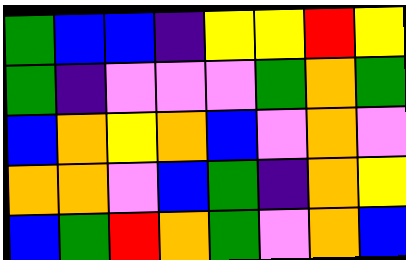[["green", "blue", "blue", "indigo", "yellow", "yellow", "red", "yellow"], ["green", "indigo", "violet", "violet", "violet", "green", "orange", "green"], ["blue", "orange", "yellow", "orange", "blue", "violet", "orange", "violet"], ["orange", "orange", "violet", "blue", "green", "indigo", "orange", "yellow"], ["blue", "green", "red", "orange", "green", "violet", "orange", "blue"]]